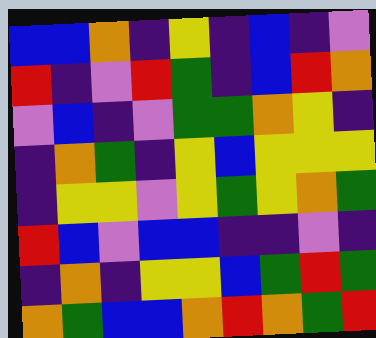[["blue", "blue", "orange", "indigo", "yellow", "indigo", "blue", "indigo", "violet"], ["red", "indigo", "violet", "red", "green", "indigo", "blue", "red", "orange"], ["violet", "blue", "indigo", "violet", "green", "green", "orange", "yellow", "indigo"], ["indigo", "orange", "green", "indigo", "yellow", "blue", "yellow", "yellow", "yellow"], ["indigo", "yellow", "yellow", "violet", "yellow", "green", "yellow", "orange", "green"], ["red", "blue", "violet", "blue", "blue", "indigo", "indigo", "violet", "indigo"], ["indigo", "orange", "indigo", "yellow", "yellow", "blue", "green", "red", "green"], ["orange", "green", "blue", "blue", "orange", "red", "orange", "green", "red"]]